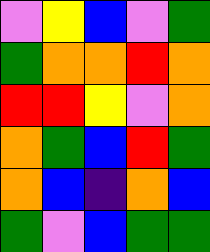[["violet", "yellow", "blue", "violet", "green"], ["green", "orange", "orange", "red", "orange"], ["red", "red", "yellow", "violet", "orange"], ["orange", "green", "blue", "red", "green"], ["orange", "blue", "indigo", "orange", "blue"], ["green", "violet", "blue", "green", "green"]]